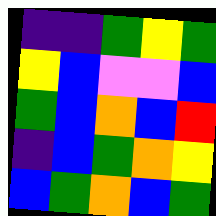[["indigo", "indigo", "green", "yellow", "green"], ["yellow", "blue", "violet", "violet", "blue"], ["green", "blue", "orange", "blue", "red"], ["indigo", "blue", "green", "orange", "yellow"], ["blue", "green", "orange", "blue", "green"]]